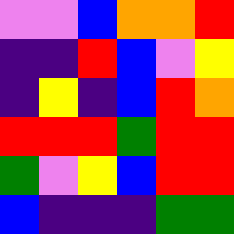[["violet", "violet", "blue", "orange", "orange", "red"], ["indigo", "indigo", "red", "blue", "violet", "yellow"], ["indigo", "yellow", "indigo", "blue", "red", "orange"], ["red", "red", "red", "green", "red", "red"], ["green", "violet", "yellow", "blue", "red", "red"], ["blue", "indigo", "indigo", "indigo", "green", "green"]]